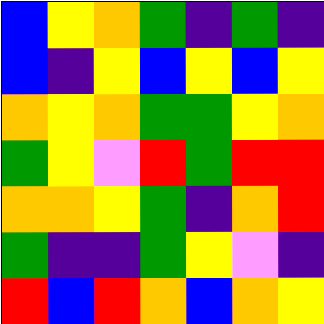[["blue", "yellow", "orange", "green", "indigo", "green", "indigo"], ["blue", "indigo", "yellow", "blue", "yellow", "blue", "yellow"], ["orange", "yellow", "orange", "green", "green", "yellow", "orange"], ["green", "yellow", "violet", "red", "green", "red", "red"], ["orange", "orange", "yellow", "green", "indigo", "orange", "red"], ["green", "indigo", "indigo", "green", "yellow", "violet", "indigo"], ["red", "blue", "red", "orange", "blue", "orange", "yellow"]]